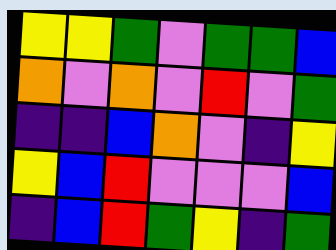[["yellow", "yellow", "green", "violet", "green", "green", "blue"], ["orange", "violet", "orange", "violet", "red", "violet", "green"], ["indigo", "indigo", "blue", "orange", "violet", "indigo", "yellow"], ["yellow", "blue", "red", "violet", "violet", "violet", "blue"], ["indigo", "blue", "red", "green", "yellow", "indigo", "green"]]